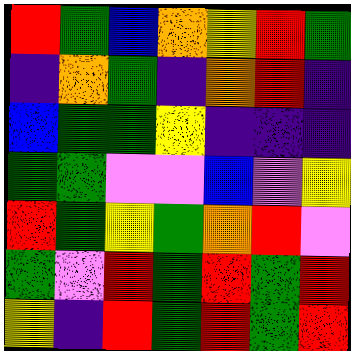[["red", "green", "blue", "orange", "yellow", "red", "green"], ["indigo", "orange", "green", "indigo", "orange", "red", "indigo"], ["blue", "green", "green", "yellow", "indigo", "indigo", "indigo"], ["green", "green", "violet", "violet", "blue", "violet", "yellow"], ["red", "green", "yellow", "green", "orange", "red", "violet"], ["green", "violet", "red", "green", "red", "green", "red"], ["yellow", "indigo", "red", "green", "red", "green", "red"]]